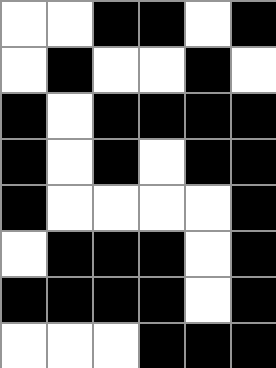[["white", "white", "black", "black", "white", "black"], ["white", "black", "white", "white", "black", "white"], ["black", "white", "black", "black", "black", "black"], ["black", "white", "black", "white", "black", "black"], ["black", "white", "white", "white", "white", "black"], ["white", "black", "black", "black", "white", "black"], ["black", "black", "black", "black", "white", "black"], ["white", "white", "white", "black", "black", "black"]]